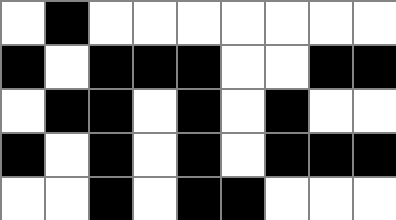[["white", "black", "white", "white", "white", "white", "white", "white", "white"], ["black", "white", "black", "black", "black", "white", "white", "black", "black"], ["white", "black", "black", "white", "black", "white", "black", "white", "white"], ["black", "white", "black", "white", "black", "white", "black", "black", "black"], ["white", "white", "black", "white", "black", "black", "white", "white", "white"]]